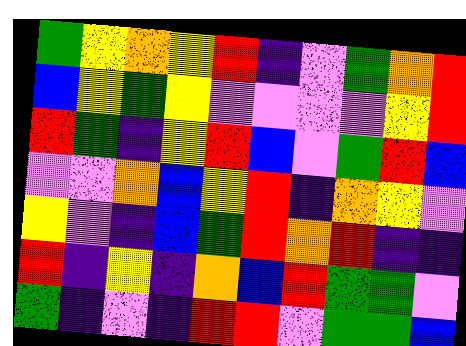[["green", "yellow", "orange", "yellow", "red", "indigo", "violet", "green", "orange", "red"], ["blue", "yellow", "green", "yellow", "violet", "violet", "violet", "violet", "yellow", "red"], ["red", "green", "indigo", "yellow", "red", "blue", "violet", "green", "red", "blue"], ["violet", "violet", "orange", "blue", "yellow", "red", "indigo", "orange", "yellow", "violet"], ["yellow", "violet", "indigo", "blue", "green", "red", "orange", "red", "indigo", "indigo"], ["red", "indigo", "yellow", "indigo", "orange", "blue", "red", "green", "green", "violet"], ["green", "indigo", "violet", "indigo", "red", "red", "violet", "green", "green", "blue"]]